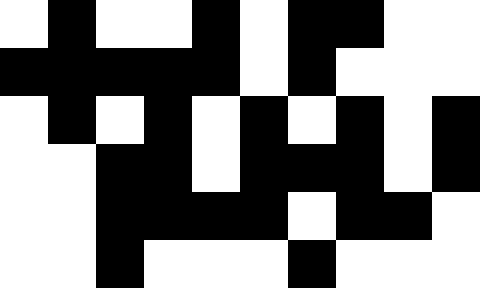[["white", "black", "white", "white", "black", "white", "black", "black", "white", "white"], ["black", "black", "black", "black", "black", "white", "black", "white", "white", "white"], ["white", "black", "white", "black", "white", "black", "white", "black", "white", "black"], ["white", "white", "black", "black", "white", "black", "black", "black", "white", "black"], ["white", "white", "black", "black", "black", "black", "white", "black", "black", "white"], ["white", "white", "black", "white", "white", "white", "black", "white", "white", "white"]]